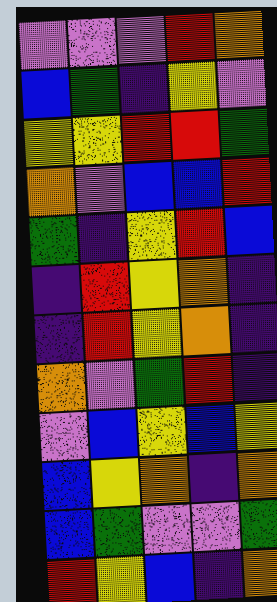[["violet", "violet", "violet", "red", "orange"], ["blue", "green", "indigo", "yellow", "violet"], ["yellow", "yellow", "red", "red", "green"], ["orange", "violet", "blue", "blue", "red"], ["green", "indigo", "yellow", "red", "blue"], ["indigo", "red", "yellow", "orange", "indigo"], ["indigo", "red", "yellow", "orange", "indigo"], ["orange", "violet", "green", "red", "indigo"], ["violet", "blue", "yellow", "blue", "yellow"], ["blue", "yellow", "orange", "indigo", "orange"], ["blue", "green", "violet", "violet", "green"], ["red", "yellow", "blue", "indigo", "orange"]]